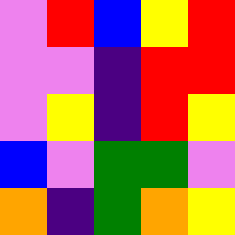[["violet", "red", "blue", "yellow", "red"], ["violet", "violet", "indigo", "red", "red"], ["violet", "yellow", "indigo", "red", "yellow"], ["blue", "violet", "green", "green", "violet"], ["orange", "indigo", "green", "orange", "yellow"]]